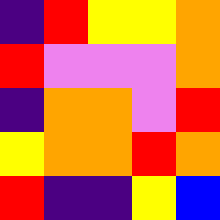[["indigo", "red", "yellow", "yellow", "orange"], ["red", "violet", "violet", "violet", "orange"], ["indigo", "orange", "orange", "violet", "red"], ["yellow", "orange", "orange", "red", "orange"], ["red", "indigo", "indigo", "yellow", "blue"]]